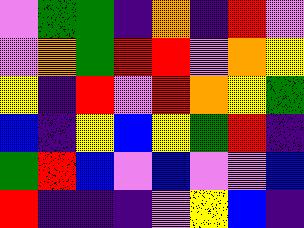[["violet", "green", "green", "indigo", "orange", "indigo", "red", "violet"], ["violet", "orange", "green", "red", "red", "violet", "orange", "yellow"], ["yellow", "indigo", "red", "violet", "red", "orange", "yellow", "green"], ["blue", "indigo", "yellow", "blue", "yellow", "green", "red", "indigo"], ["green", "red", "blue", "violet", "blue", "violet", "violet", "blue"], ["red", "indigo", "indigo", "indigo", "violet", "yellow", "blue", "indigo"]]